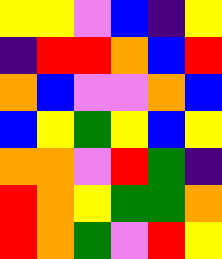[["yellow", "yellow", "violet", "blue", "indigo", "yellow"], ["indigo", "red", "red", "orange", "blue", "red"], ["orange", "blue", "violet", "violet", "orange", "blue"], ["blue", "yellow", "green", "yellow", "blue", "yellow"], ["orange", "orange", "violet", "red", "green", "indigo"], ["red", "orange", "yellow", "green", "green", "orange"], ["red", "orange", "green", "violet", "red", "yellow"]]